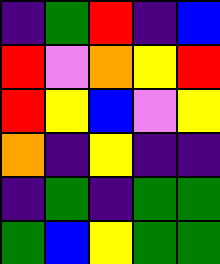[["indigo", "green", "red", "indigo", "blue"], ["red", "violet", "orange", "yellow", "red"], ["red", "yellow", "blue", "violet", "yellow"], ["orange", "indigo", "yellow", "indigo", "indigo"], ["indigo", "green", "indigo", "green", "green"], ["green", "blue", "yellow", "green", "green"]]